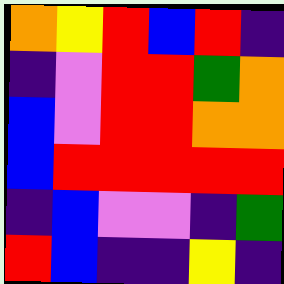[["orange", "yellow", "red", "blue", "red", "indigo"], ["indigo", "violet", "red", "red", "green", "orange"], ["blue", "violet", "red", "red", "orange", "orange"], ["blue", "red", "red", "red", "red", "red"], ["indigo", "blue", "violet", "violet", "indigo", "green"], ["red", "blue", "indigo", "indigo", "yellow", "indigo"]]